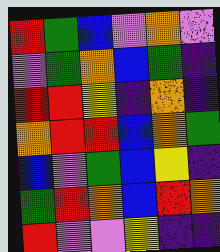[["red", "green", "blue", "violet", "orange", "violet"], ["violet", "green", "orange", "blue", "green", "indigo"], ["red", "red", "yellow", "indigo", "orange", "indigo"], ["orange", "red", "red", "blue", "orange", "green"], ["blue", "violet", "green", "blue", "yellow", "indigo"], ["green", "red", "orange", "blue", "red", "orange"], ["red", "violet", "violet", "yellow", "indigo", "indigo"]]